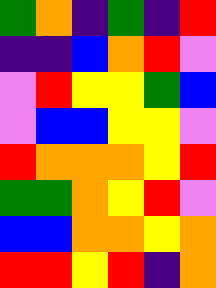[["green", "orange", "indigo", "green", "indigo", "red"], ["indigo", "indigo", "blue", "orange", "red", "violet"], ["violet", "red", "yellow", "yellow", "green", "blue"], ["violet", "blue", "blue", "yellow", "yellow", "violet"], ["red", "orange", "orange", "orange", "yellow", "red"], ["green", "green", "orange", "yellow", "red", "violet"], ["blue", "blue", "orange", "orange", "yellow", "orange"], ["red", "red", "yellow", "red", "indigo", "orange"]]